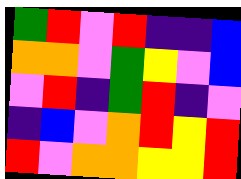[["green", "red", "violet", "red", "indigo", "indigo", "blue"], ["orange", "orange", "violet", "green", "yellow", "violet", "blue"], ["violet", "red", "indigo", "green", "red", "indigo", "violet"], ["indigo", "blue", "violet", "orange", "red", "yellow", "red"], ["red", "violet", "orange", "orange", "yellow", "yellow", "red"]]